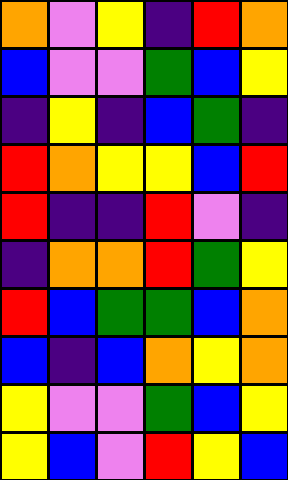[["orange", "violet", "yellow", "indigo", "red", "orange"], ["blue", "violet", "violet", "green", "blue", "yellow"], ["indigo", "yellow", "indigo", "blue", "green", "indigo"], ["red", "orange", "yellow", "yellow", "blue", "red"], ["red", "indigo", "indigo", "red", "violet", "indigo"], ["indigo", "orange", "orange", "red", "green", "yellow"], ["red", "blue", "green", "green", "blue", "orange"], ["blue", "indigo", "blue", "orange", "yellow", "orange"], ["yellow", "violet", "violet", "green", "blue", "yellow"], ["yellow", "blue", "violet", "red", "yellow", "blue"]]